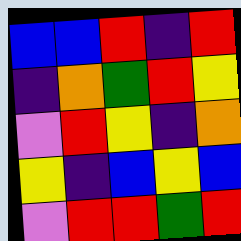[["blue", "blue", "red", "indigo", "red"], ["indigo", "orange", "green", "red", "yellow"], ["violet", "red", "yellow", "indigo", "orange"], ["yellow", "indigo", "blue", "yellow", "blue"], ["violet", "red", "red", "green", "red"]]